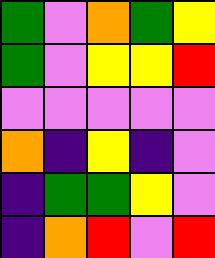[["green", "violet", "orange", "green", "yellow"], ["green", "violet", "yellow", "yellow", "red"], ["violet", "violet", "violet", "violet", "violet"], ["orange", "indigo", "yellow", "indigo", "violet"], ["indigo", "green", "green", "yellow", "violet"], ["indigo", "orange", "red", "violet", "red"]]